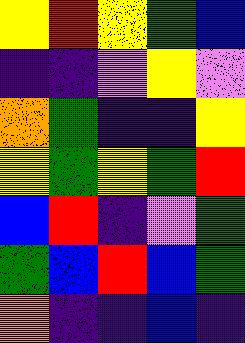[["yellow", "red", "yellow", "green", "blue"], ["indigo", "indigo", "violet", "yellow", "violet"], ["orange", "green", "indigo", "indigo", "yellow"], ["yellow", "green", "yellow", "green", "red"], ["blue", "red", "indigo", "violet", "green"], ["green", "blue", "red", "blue", "green"], ["orange", "indigo", "indigo", "blue", "indigo"]]